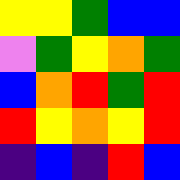[["yellow", "yellow", "green", "blue", "blue"], ["violet", "green", "yellow", "orange", "green"], ["blue", "orange", "red", "green", "red"], ["red", "yellow", "orange", "yellow", "red"], ["indigo", "blue", "indigo", "red", "blue"]]